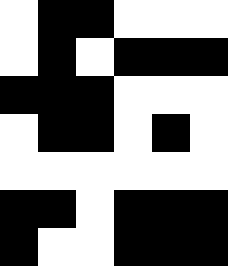[["white", "black", "black", "white", "white", "white"], ["white", "black", "white", "black", "black", "black"], ["black", "black", "black", "white", "white", "white"], ["white", "black", "black", "white", "black", "white"], ["white", "white", "white", "white", "white", "white"], ["black", "black", "white", "black", "black", "black"], ["black", "white", "white", "black", "black", "black"]]